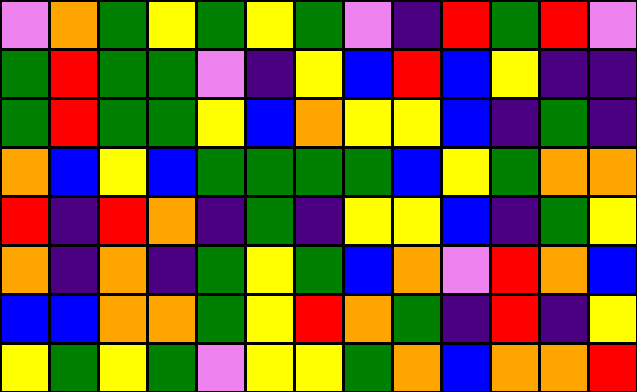[["violet", "orange", "green", "yellow", "green", "yellow", "green", "violet", "indigo", "red", "green", "red", "violet"], ["green", "red", "green", "green", "violet", "indigo", "yellow", "blue", "red", "blue", "yellow", "indigo", "indigo"], ["green", "red", "green", "green", "yellow", "blue", "orange", "yellow", "yellow", "blue", "indigo", "green", "indigo"], ["orange", "blue", "yellow", "blue", "green", "green", "green", "green", "blue", "yellow", "green", "orange", "orange"], ["red", "indigo", "red", "orange", "indigo", "green", "indigo", "yellow", "yellow", "blue", "indigo", "green", "yellow"], ["orange", "indigo", "orange", "indigo", "green", "yellow", "green", "blue", "orange", "violet", "red", "orange", "blue"], ["blue", "blue", "orange", "orange", "green", "yellow", "red", "orange", "green", "indigo", "red", "indigo", "yellow"], ["yellow", "green", "yellow", "green", "violet", "yellow", "yellow", "green", "orange", "blue", "orange", "orange", "red"]]